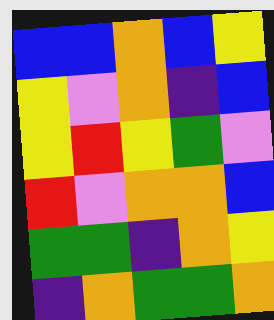[["blue", "blue", "orange", "blue", "yellow"], ["yellow", "violet", "orange", "indigo", "blue"], ["yellow", "red", "yellow", "green", "violet"], ["red", "violet", "orange", "orange", "blue"], ["green", "green", "indigo", "orange", "yellow"], ["indigo", "orange", "green", "green", "orange"]]